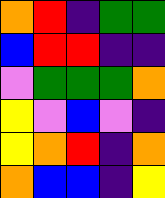[["orange", "red", "indigo", "green", "green"], ["blue", "red", "red", "indigo", "indigo"], ["violet", "green", "green", "green", "orange"], ["yellow", "violet", "blue", "violet", "indigo"], ["yellow", "orange", "red", "indigo", "orange"], ["orange", "blue", "blue", "indigo", "yellow"]]